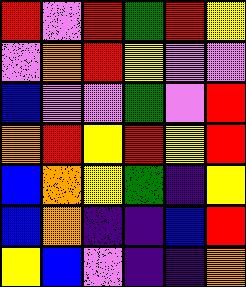[["red", "violet", "red", "green", "red", "yellow"], ["violet", "orange", "red", "yellow", "violet", "violet"], ["blue", "violet", "violet", "green", "violet", "red"], ["orange", "red", "yellow", "red", "yellow", "red"], ["blue", "orange", "yellow", "green", "indigo", "yellow"], ["blue", "orange", "indigo", "indigo", "blue", "red"], ["yellow", "blue", "violet", "indigo", "indigo", "orange"]]